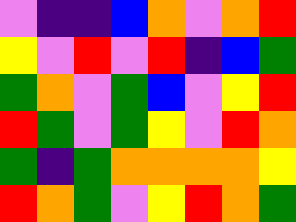[["violet", "indigo", "indigo", "blue", "orange", "violet", "orange", "red"], ["yellow", "violet", "red", "violet", "red", "indigo", "blue", "green"], ["green", "orange", "violet", "green", "blue", "violet", "yellow", "red"], ["red", "green", "violet", "green", "yellow", "violet", "red", "orange"], ["green", "indigo", "green", "orange", "orange", "orange", "orange", "yellow"], ["red", "orange", "green", "violet", "yellow", "red", "orange", "green"]]